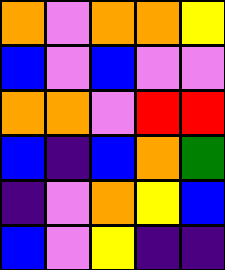[["orange", "violet", "orange", "orange", "yellow"], ["blue", "violet", "blue", "violet", "violet"], ["orange", "orange", "violet", "red", "red"], ["blue", "indigo", "blue", "orange", "green"], ["indigo", "violet", "orange", "yellow", "blue"], ["blue", "violet", "yellow", "indigo", "indigo"]]